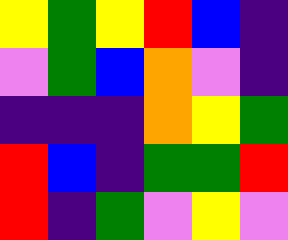[["yellow", "green", "yellow", "red", "blue", "indigo"], ["violet", "green", "blue", "orange", "violet", "indigo"], ["indigo", "indigo", "indigo", "orange", "yellow", "green"], ["red", "blue", "indigo", "green", "green", "red"], ["red", "indigo", "green", "violet", "yellow", "violet"]]